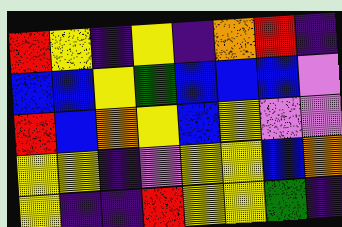[["red", "yellow", "indigo", "yellow", "indigo", "orange", "red", "indigo"], ["blue", "blue", "yellow", "green", "blue", "blue", "blue", "violet"], ["red", "blue", "orange", "yellow", "blue", "yellow", "violet", "violet"], ["yellow", "yellow", "indigo", "violet", "yellow", "yellow", "blue", "orange"], ["yellow", "indigo", "indigo", "red", "yellow", "yellow", "green", "indigo"]]